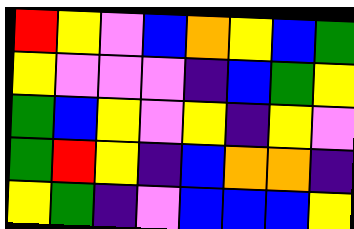[["red", "yellow", "violet", "blue", "orange", "yellow", "blue", "green"], ["yellow", "violet", "violet", "violet", "indigo", "blue", "green", "yellow"], ["green", "blue", "yellow", "violet", "yellow", "indigo", "yellow", "violet"], ["green", "red", "yellow", "indigo", "blue", "orange", "orange", "indigo"], ["yellow", "green", "indigo", "violet", "blue", "blue", "blue", "yellow"]]